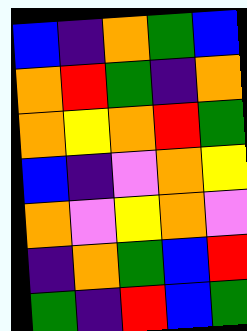[["blue", "indigo", "orange", "green", "blue"], ["orange", "red", "green", "indigo", "orange"], ["orange", "yellow", "orange", "red", "green"], ["blue", "indigo", "violet", "orange", "yellow"], ["orange", "violet", "yellow", "orange", "violet"], ["indigo", "orange", "green", "blue", "red"], ["green", "indigo", "red", "blue", "green"]]